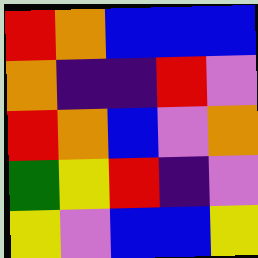[["red", "orange", "blue", "blue", "blue"], ["orange", "indigo", "indigo", "red", "violet"], ["red", "orange", "blue", "violet", "orange"], ["green", "yellow", "red", "indigo", "violet"], ["yellow", "violet", "blue", "blue", "yellow"]]